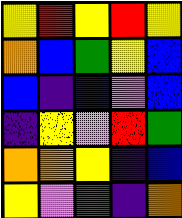[["yellow", "red", "yellow", "red", "yellow"], ["orange", "blue", "green", "yellow", "blue"], ["blue", "indigo", "blue", "violet", "blue"], ["indigo", "yellow", "violet", "red", "green"], ["orange", "orange", "yellow", "indigo", "blue"], ["yellow", "violet", "green", "indigo", "orange"]]